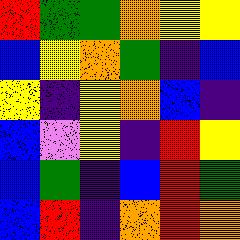[["red", "green", "green", "orange", "yellow", "yellow"], ["blue", "yellow", "orange", "green", "indigo", "blue"], ["yellow", "indigo", "yellow", "orange", "blue", "indigo"], ["blue", "violet", "yellow", "indigo", "red", "yellow"], ["blue", "green", "indigo", "blue", "red", "green"], ["blue", "red", "indigo", "orange", "red", "orange"]]